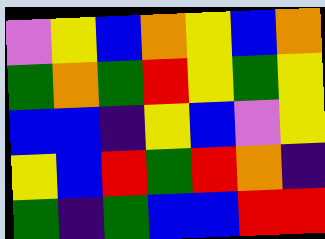[["violet", "yellow", "blue", "orange", "yellow", "blue", "orange"], ["green", "orange", "green", "red", "yellow", "green", "yellow"], ["blue", "blue", "indigo", "yellow", "blue", "violet", "yellow"], ["yellow", "blue", "red", "green", "red", "orange", "indigo"], ["green", "indigo", "green", "blue", "blue", "red", "red"]]